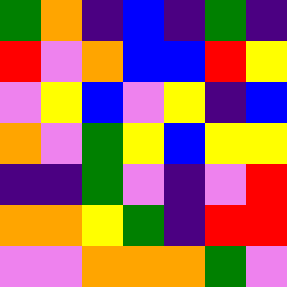[["green", "orange", "indigo", "blue", "indigo", "green", "indigo"], ["red", "violet", "orange", "blue", "blue", "red", "yellow"], ["violet", "yellow", "blue", "violet", "yellow", "indigo", "blue"], ["orange", "violet", "green", "yellow", "blue", "yellow", "yellow"], ["indigo", "indigo", "green", "violet", "indigo", "violet", "red"], ["orange", "orange", "yellow", "green", "indigo", "red", "red"], ["violet", "violet", "orange", "orange", "orange", "green", "violet"]]